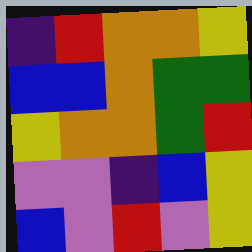[["indigo", "red", "orange", "orange", "yellow"], ["blue", "blue", "orange", "green", "green"], ["yellow", "orange", "orange", "green", "red"], ["violet", "violet", "indigo", "blue", "yellow"], ["blue", "violet", "red", "violet", "yellow"]]